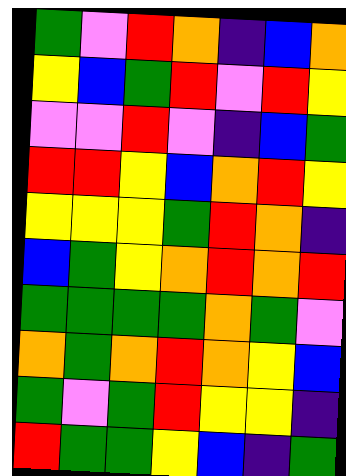[["green", "violet", "red", "orange", "indigo", "blue", "orange"], ["yellow", "blue", "green", "red", "violet", "red", "yellow"], ["violet", "violet", "red", "violet", "indigo", "blue", "green"], ["red", "red", "yellow", "blue", "orange", "red", "yellow"], ["yellow", "yellow", "yellow", "green", "red", "orange", "indigo"], ["blue", "green", "yellow", "orange", "red", "orange", "red"], ["green", "green", "green", "green", "orange", "green", "violet"], ["orange", "green", "orange", "red", "orange", "yellow", "blue"], ["green", "violet", "green", "red", "yellow", "yellow", "indigo"], ["red", "green", "green", "yellow", "blue", "indigo", "green"]]